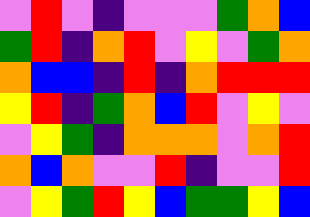[["violet", "red", "violet", "indigo", "violet", "violet", "violet", "green", "orange", "blue"], ["green", "red", "indigo", "orange", "red", "violet", "yellow", "violet", "green", "orange"], ["orange", "blue", "blue", "indigo", "red", "indigo", "orange", "red", "red", "red"], ["yellow", "red", "indigo", "green", "orange", "blue", "red", "violet", "yellow", "violet"], ["violet", "yellow", "green", "indigo", "orange", "orange", "orange", "violet", "orange", "red"], ["orange", "blue", "orange", "violet", "violet", "red", "indigo", "violet", "violet", "red"], ["violet", "yellow", "green", "red", "yellow", "blue", "green", "green", "yellow", "blue"]]